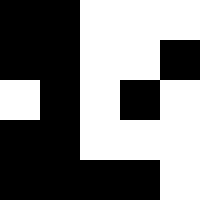[["black", "black", "white", "white", "white"], ["black", "black", "white", "white", "black"], ["white", "black", "white", "black", "white"], ["black", "black", "white", "white", "white"], ["black", "black", "black", "black", "white"]]